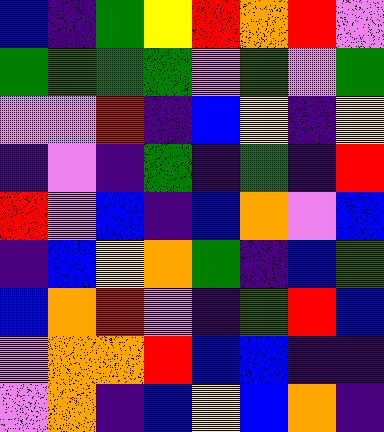[["blue", "indigo", "green", "yellow", "red", "orange", "red", "violet"], ["green", "green", "green", "green", "violet", "green", "violet", "green"], ["violet", "violet", "red", "indigo", "blue", "yellow", "indigo", "yellow"], ["indigo", "violet", "indigo", "green", "indigo", "green", "indigo", "red"], ["red", "violet", "blue", "indigo", "blue", "orange", "violet", "blue"], ["indigo", "blue", "yellow", "orange", "green", "indigo", "blue", "green"], ["blue", "orange", "red", "violet", "indigo", "green", "red", "blue"], ["violet", "orange", "orange", "red", "blue", "blue", "indigo", "indigo"], ["violet", "orange", "indigo", "blue", "yellow", "blue", "orange", "indigo"]]